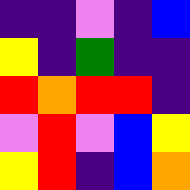[["indigo", "indigo", "violet", "indigo", "blue"], ["yellow", "indigo", "green", "indigo", "indigo"], ["red", "orange", "red", "red", "indigo"], ["violet", "red", "violet", "blue", "yellow"], ["yellow", "red", "indigo", "blue", "orange"]]